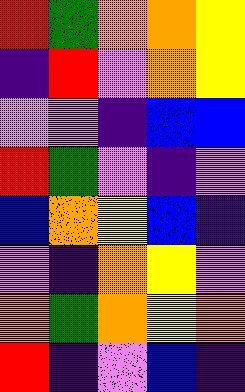[["red", "green", "orange", "orange", "yellow"], ["indigo", "red", "violet", "orange", "yellow"], ["violet", "violet", "indigo", "blue", "blue"], ["red", "green", "violet", "indigo", "violet"], ["blue", "orange", "yellow", "blue", "indigo"], ["violet", "indigo", "orange", "yellow", "violet"], ["orange", "green", "orange", "yellow", "orange"], ["red", "indigo", "violet", "blue", "indigo"]]